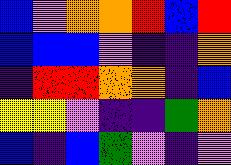[["blue", "violet", "orange", "orange", "red", "blue", "red"], ["blue", "blue", "blue", "violet", "indigo", "indigo", "orange"], ["indigo", "red", "red", "orange", "orange", "indigo", "blue"], ["yellow", "yellow", "violet", "indigo", "indigo", "green", "orange"], ["blue", "indigo", "blue", "green", "violet", "indigo", "violet"]]